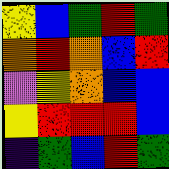[["yellow", "blue", "green", "red", "green"], ["orange", "red", "orange", "blue", "red"], ["violet", "yellow", "orange", "blue", "blue"], ["yellow", "red", "red", "red", "blue"], ["indigo", "green", "blue", "red", "green"]]